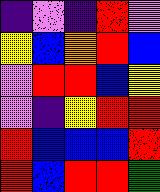[["indigo", "violet", "indigo", "red", "violet"], ["yellow", "blue", "orange", "red", "blue"], ["violet", "red", "red", "blue", "yellow"], ["violet", "indigo", "yellow", "red", "red"], ["red", "blue", "blue", "blue", "red"], ["red", "blue", "red", "red", "green"]]